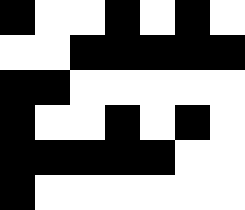[["black", "white", "white", "black", "white", "black", "white"], ["white", "white", "black", "black", "black", "black", "black"], ["black", "black", "white", "white", "white", "white", "white"], ["black", "white", "white", "black", "white", "black", "white"], ["black", "black", "black", "black", "black", "white", "white"], ["black", "white", "white", "white", "white", "white", "white"]]